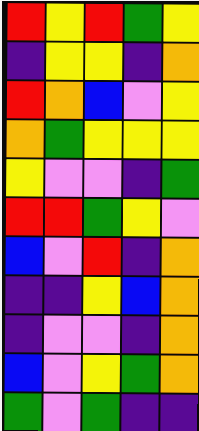[["red", "yellow", "red", "green", "yellow"], ["indigo", "yellow", "yellow", "indigo", "orange"], ["red", "orange", "blue", "violet", "yellow"], ["orange", "green", "yellow", "yellow", "yellow"], ["yellow", "violet", "violet", "indigo", "green"], ["red", "red", "green", "yellow", "violet"], ["blue", "violet", "red", "indigo", "orange"], ["indigo", "indigo", "yellow", "blue", "orange"], ["indigo", "violet", "violet", "indigo", "orange"], ["blue", "violet", "yellow", "green", "orange"], ["green", "violet", "green", "indigo", "indigo"]]